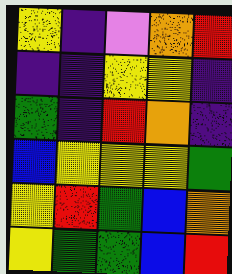[["yellow", "indigo", "violet", "orange", "red"], ["indigo", "indigo", "yellow", "yellow", "indigo"], ["green", "indigo", "red", "orange", "indigo"], ["blue", "yellow", "yellow", "yellow", "green"], ["yellow", "red", "green", "blue", "orange"], ["yellow", "green", "green", "blue", "red"]]